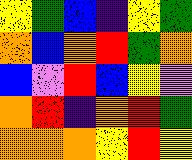[["yellow", "green", "blue", "indigo", "yellow", "green"], ["orange", "blue", "orange", "red", "green", "orange"], ["blue", "violet", "red", "blue", "yellow", "violet"], ["orange", "red", "indigo", "orange", "red", "green"], ["orange", "orange", "orange", "yellow", "red", "yellow"]]